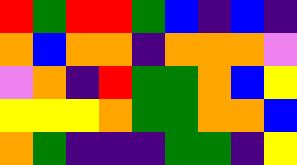[["red", "green", "red", "red", "green", "blue", "indigo", "blue", "indigo"], ["orange", "blue", "orange", "orange", "indigo", "orange", "orange", "orange", "violet"], ["violet", "orange", "indigo", "red", "green", "green", "orange", "blue", "yellow"], ["yellow", "yellow", "yellow", "orange", "green", "green", "orange", "orange", "blue"], ["orange", "green", "indigo", "indigo", "indigo", "green", "green", "indigo", "yellow"]]